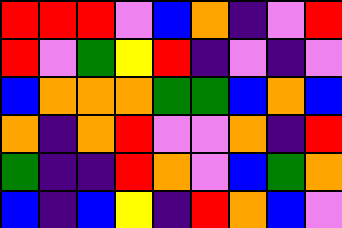[["red", "red", "red", "violet", "blue", "orange", "indigo", "violet", "red"], ["red", "violet", "green", "yellow", "red", "indigo", "violet", "indigo", "violet"], ["blue", "orange", "orange", "orange", "green", "green", "blue", "orange", "blue"], ["orange", "indigo", "orange", "red", "violet", "violet", "orange", "indigo", "red"], ["green", "indigo", "indigo", "red", "orange", "violet", "blue", "green", "orange"], ["blue", "indigo", "blue", "yellow", "indigo", "red", "orange", "blue", "violet"]]